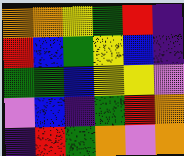[["orange", "orange", "yellow", "green", "red", "indigo"], ["red", "blue", "green", "yellow", "blue", "indigo"], ["green", "green", "blue", "yellow", "yellow", "violet"], ["violet", "blue", "indigo", "green", "red", "orange"], ["indigo", "red", "green", "orange", "violet", "orange"]]